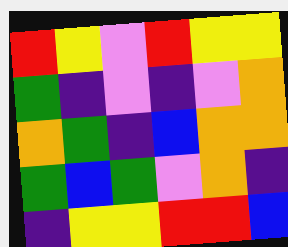[["red", "yellow", "violet", "red", "yellow", "yellow"], ["green", "indigo", "violet", "indigo", "violet", "orange"], ["orange", "green", "indigo", "blue", "orange", "orange"], ["green", "blue", "green", "violet", "orange", "indigo"], ["indigo", "yellow", "yellow", "red", "red", "blue"]]